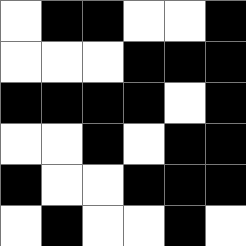[["white", "black", "black", "white", "white", "black"], ["white", "white", "white", "black", "black", "black"], ["black", "black", "black", "black", "white", "black"], ["white", "white", "black", "white", "black", "black"], ["black", "white", "white", "black", "black", "black"], ["white", "black", "white", "white", "black", "white"]]